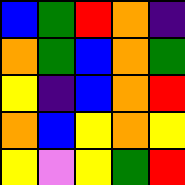[["blue", "green", "red", "orange", "indigo"], ["orange", "green", "blue", "orange", "green"], ["yellow", "indigo", "blue", "orange", "red"], ["orange", "blue", "yellow", "orange", "yellow"], ["yellow", "violet", "yellow", "green", "red"]]